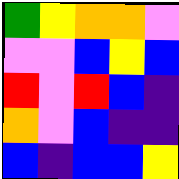[["green", "yellow", "orange", "orange", "violet"], ["violet", "violet", "blue", "yellow", "blue"], ["red", "violet", "red", "blue", "indigo"], ["orange", "violet", "blue", "indigo", "indigo"], ["blue", "indigo", "blue", "blue", "yellow"]]